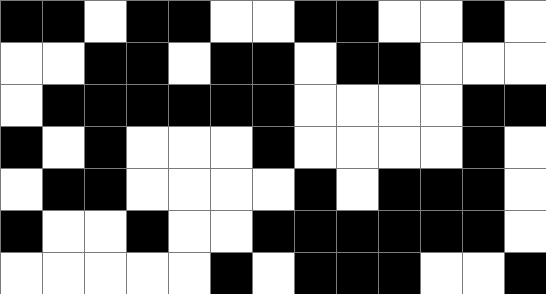[["black", "black", "white", "black", "black", "white", "white", "black", "black", "white", "white", "black", "white"], ["white", "white", "black", "black", "white", "black", "black", "white", "black", "black", "white", "white", "white"], ["white", "black", "black", "black", "black", "black", "black", "white", "white", "white", "white", "black", "black"], ["black", "white", "black", "white", "white", "white", "black", "white", "white", "white", "white", "black", "white"], ["white", "black", "black", "white", "white", "white", "white", "black", "white", "black", "black", "black", "white"], ["black", "white", "white", "black", "white", "white", "black", "black", "black", "black", "black", "black", "white"], ["white", "white", "white", "white", "white", "black", "white", "black", "black", "black", "white", "white", "black"]]